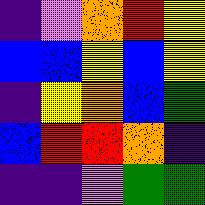[["indigo", "violet", "orange", "red", "yellow"], ["blue", "blue", "yellow", "blue", "yellow"], ["indigo", "yellow", "orange", "blue", "green"], ["blue", "red", "red", "orange", "indigo"], ["indigo", "indigo", "violet", "green", "green"]]